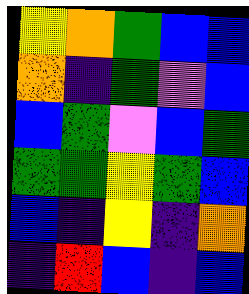[["yellow", "orange", "green", "blue", "blue"], ["orange", "indigo", "green", "violet", "blue"], ["blue", "green", "violet", "blue", "green"], ["green", "green", "yellow", "green", "blue"], ["blue", "indigo", "yellow", "indigo", "orange"], ["indigo", "red", "blue", "indigo", "blue"]]